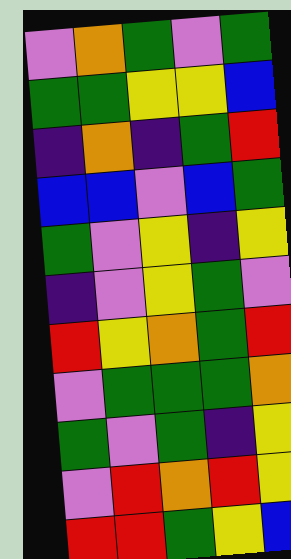[["violet", "orange", "green", "violet", "green"], ["green", "green", "yellow", "yellow", "blue"], ["indigo", "orange", "indigo", "green", "red"], ["blue", "blue", "violet", "blue", "green"], ["green", "violet", "yellow", "indigo", "yellow"], ["indigo", "violet", "yellow", "green", "violet"], ["red", "yellow", "orange", "green", "red"], ["violet", "green", "green", "green", "orange"], ["green", "violet", "green", "indigo", "yellow"], ["violet", "red", "orange", "red", "yellow"], ["red", "red", "green", "yellow", "blue"]]